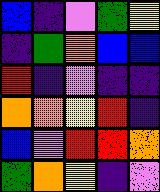[["blue", "indigo", "violet", "green", "yellow"], ["indigo", "green", "orange", "blue", "blue"], ["red", "indigo", "violet", "indigo", "indigo"], ["orange", "orange", "yellow", "red", "indigo"], ["blue", "violet", "red", "red", "orange"], ["green", "orange", "yellow", "indigo", "violet"]]